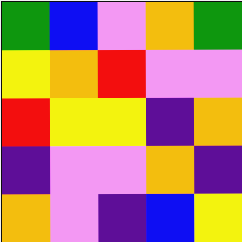[["green", "blue", "violet", "orange", "green"], ["yellow", "orange", "red", "violet", "violet"], ["red", "yellow", "yellow", "indigo", "orange"], ["indigo", "violet", "violet", "orange", "indigo"], ["orange", "violet", "indigo", "blue", "yellow"]]